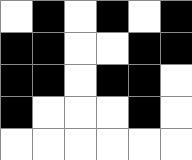[["white", "black", "white", "black", "white", "black"], ["black", "black", "white", "white", "black", "black"], ["black", "black", "white", "black", "black", "white"], ["black", "white", "white", "white", "black", "white"], ["white", "white", "white", "white", "white", "white"]]